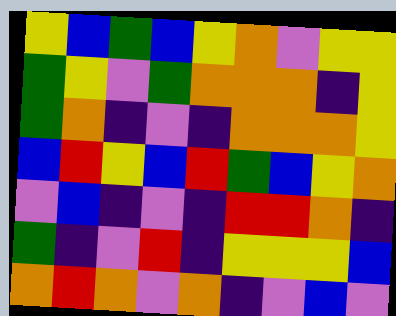[["yellow", "blue", "green", "blue", "yellow", "orange", "violet", "yellow", "yellow"], ["green", "yellow", "violet", "green", "orange", "orange", "orange", "indigo", "yellow"], ["green", "orange", "indigo", "violet", "indigo", "orange", "orange", "orange", "yellow"], ["blue", "red", "yellow", "blue", "red", "green", "blue", "yellow", "orange"], ["violet", "blue", "indigo", "violet", "indigo", "red", "red", "orange", "indigo"], ["green", "indigo", "violet", "red", "indigo", "yellow", "yellow", "yellow", "blue"], ["orange", "red", "orange", "violet", "orange", "indigo", "violet", "blue", "violet"]]